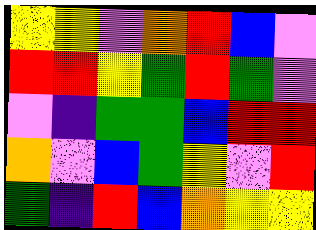[["yellow", "yellow", "violet", "orange", "red", "blue", "violet"], ["red", "red", "yellow", "green", "red", "green", "violet"], ["violet", "indigo", "green", "green", "blue", "red", "red"], ["orange", "violet", "blue", "green", "yellow", "violet", "red"], ["green", "indigo", "red", "blue", "orange", "yellow", "yellow"]]